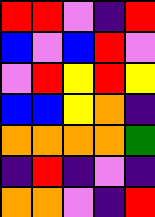[["red", "red", "violet", "indigo", "red"], ["blue", "violet", "blue", "red", "violet"], ["violet", "red", "yellow", "red", "yellow"], ["blue", "blue", "yellow", "orange", "indigo"], ["orange", "orange", "orange", "orange", "green"], ["indigo", "red", "indigo", "violet", "indigo"], ["orange", "orange", "violet", "indigo", "red"]]